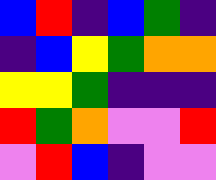[["blue", "red", "indigo", "blue", "green", "indigo"], ["indigo", "blue", "yellow", "green", "orange", "orange"], ["yellow", "yellow", "green", "indigo", "indigo", "indigo"], ["red", "green", "orange", "violet", "violet", "red"], ["violet", "red", "blue", "indigo", "violet", "violet"]]